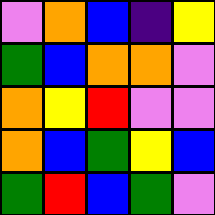[["violet", "orange", "blue", "indigo", "yellow"], ["green", "blue", "orange", "orange", "violet"], ["orange", "yellow", "red", "violet", "violet"], ["orange", "blue", "green", "yellow", "blue"], ["green", "red", "blue", "green", "violet"]]